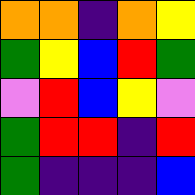[["orange", "orange", "indigo", "orange", "yellow"], ["green", "yellow", "blue", "red", "green"], ["violet", "red", "blue", "yellow", "violet"], ["green", "red", "red", "indigo", "red"], ["green", "indigo", "indigo", "indigo", "blue"]]